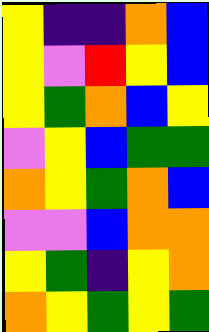[["yellow", "indigo", "indigo", "orange", "blue"], ["yellow", "violet", "red", "yellow", "blue"], ["yellow", "green", "orange", "blue", "yellow"], ["violet", "yellow", "blue", "green", "green"], ["orange", "yellow", "green", "orange", "blue"], ["violet", "violet", "blue", "orange", "orange"], ["yellow", "green", "indigo", "yellow", "orange"], ["orange", "yellow", "green", "yellow", "green"]]